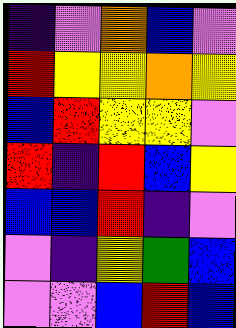[["indigo", "violet", "orange", "blue", "violet"], ["red", "yellow", "yellow", "orange", "yellow"], ["blue", "red", "yellow", "yellow", "violet"], ["red", "indigo", "red", "blue", "yellow"], ["blue", "blue", "red", "indigo", "violet"], ["violet", "indigo", "yellow", "green", "blue"], ["violet", "violet", "blue", "red", "blue"]]